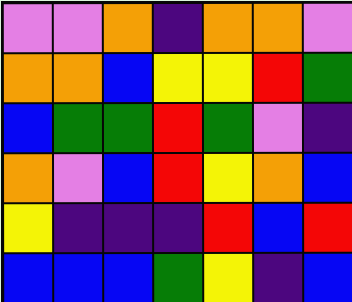[["violet", "violet", "orange", "indigo", "orange", "orange", "violet"], ["orange", "orange", "blue", "yellow", "yellow", "red", "green"], ["blue", "green", "green", "red", "green", "violet", "indigo"], ["orange", "violet", "blue", "red", "yellow", "orange", "blue"], ["yellow", "indigo", "indigo", "indigo", "red", "blue", "red"], ["blue", "blue", "blue", "green", "yellow", "indigo", "blue"]]